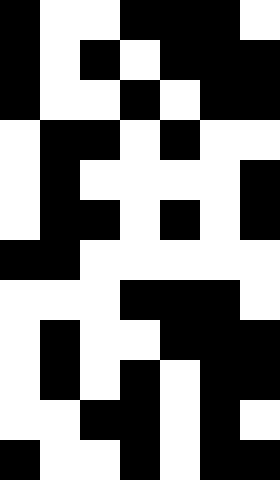[["black", "white", "white", "black", "black", "black", "white"], ["black", "white", "black", "white", "black", "black", "black"], ["black", "white", "white", "black", "white", "black", "black"], ["white", "black", "black", "white", "black", "white", "white"], ["white", "black", "white", "white", "white", "white", "black"], ["white", "black", "black", "white", "black", "white", "black"], ["black", "black", "white", "white", "white", "white", "white"], ["white", "white", "white", "black", "black", "black", "white"], ["white", "black", "white", "white", "black", "black", "black"], ["white", "black", "white", "black", "white", "black", "black"], ["white", "white", "black", "black", "white", "black", "white"], ["black", "white", "white", "black", "white", "black", "black"]]